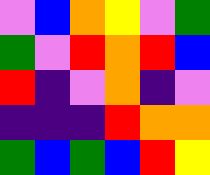[["violet", "blue", "orange", "yellow", "violet", "green"], ["green", "violet", "red", "orange", "red", "blue"], ["red", "indigo", "violet", "orange", "indigo", "violet"], ["indigo", "indigo", "indigo", "red", "orange", "orange"], ["green", "blue", "green", "blue", "red", "yellow"]]